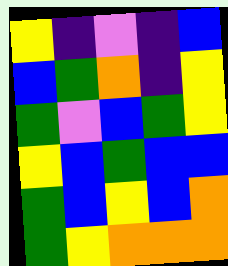[["yellow", "indigo", "violet", "indigo", "blue"], ["blue", "green", "orange", "indigo", "yellow"], ["green", "violet", "blue", "green", "yellow"], ["yellow", "blue", "green", "blue", "blue"], ["green", "blue", "yellow", "blue", "orange"], ["green", "yellow", "orange", "orange", "orange"]]